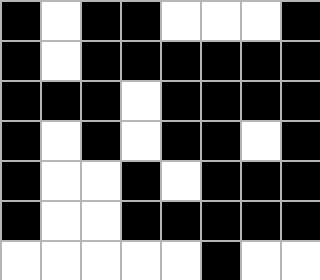[["black", "white", "black", "black", "white", "white", "white", "black"], ["black", "white", "black", "black", "black", "black", "black", "black"], ["black", "black", "black", "white", "black", "black", "black", "black"], ["black", "white", "black", "white", "black", "black", "white", "black"], ["black", "white", "white", "black", "white", "black", "black", "black"], ["black", "white", "white", "black", "black", "black", "black", "black"], ["white", "white", "white", "white", "white", "black", "white", "white"]]